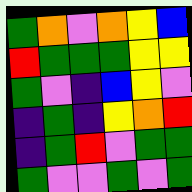[["green", "orange", "violet", "orange", "yellow", "blue"], ["red", "green", "green", "green", "yellow", "yellow"], ["green", "violet", "indigo", "blue", "yellow", "violet"], ["indigo", "green", "indigo", "yellow", "orange", "red"], ["indigo", "green", "red", "violet", "green", "green"], ["green", "violet", "violet", "green", "violet", "green"]]